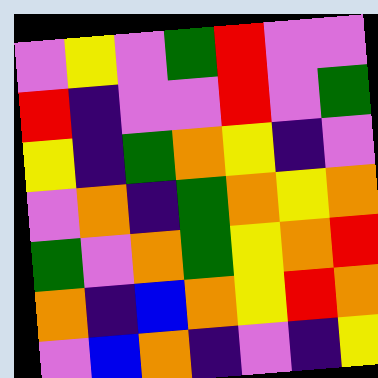[["violet", "yellow", "violet", "green", "red", "violet", "violet"], ["red", "indigo", "violet", "violet", "red", "violet", "green"], ["yellow", "indigo", "green", "orange", "yellow", "indigo", "violet"], ["violet", "orange", "indigo", "green", "orange", "yellow", "orange"], ["green", "violet", "orange", "green", "yellow", "orange", "red"], ["orange", "indigo", "blue", "orange", "yellow", "red", "orange"], ["violet", "blue", "orange", "indigo", "violet", "indigo", "yellow"]]